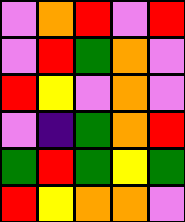[["violet", "orange", "red", "violet", "red"], ["violet", "red", "green", "orange", "violet"], ["red", "yellow", "violet", "orange", "violet"], ["violet", "indigo", "green", "orange", "red"], ["green", "red", "green", "yellow", "green"], ["red", "yellow", "orange", "orange", "violet"]]